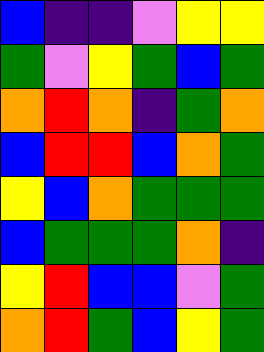[["blue", "indigo", "indigo", "violet", "yellow", "yellow"], ["green", "violet", "yellow", "green", "blue", "green"], ["orange", "red", "orange", "indigo", "green", "orange"], ["blue", "red", "red", "blue", "orange", "green"], ["yellow", "blue", "orange", "green", "green", "green"], ["blue", "green", "green", "green", "orange", "indigo"], ["yellow", "red", "blue", "blue", "violet", "green"], ["orange", "red", "green", "blue", "yellow", "green"]]